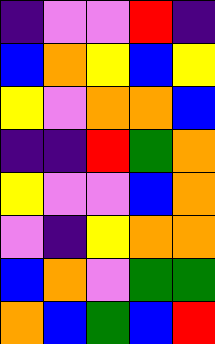[["indigo", "violet", "violet", "red", "indigo"], ["blue", "orange", "yellow", "blue", "yellow"], ["yellow", "violet", "orange", "orange", "blue"], ["indigo", "indigo", "red", "green", "orange"], ["yellow", "violet", "violet", "blue", "orange"], ["violet", "indigo", "yellow", "orange", "orange"], ["blue", "orange", "violet", "green", "green"], ["orange", "blue", "green", "blue", "red"]]